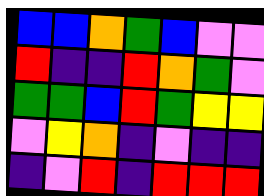[["blue", "blue", "orange", "green", "blue", "violet", "violet"], ["red", "indigo", "indigo", "red", "orange", "green", "violet"], ["green", "green", "blue", "red", "green", "yellow", "yellow"], ["violet", "yellow", "orange", "indigo", "violet", "indigo", "indigo"], ["indigo", "violet", "red", "indigo", "red", "red", "red"]]